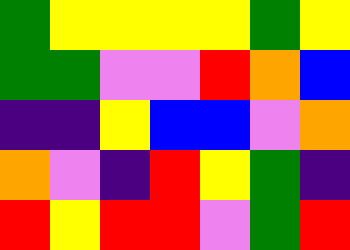[["green", "yellow", "yellow", "yellow", "yellow", "green", "yellow"], ["green", "green", "violet", "violet", "red", "orange", "blue"], ["indigo", "indigo", "yellow", "blue", "blue", "violet", "orange"], ["orange", "violet", "indigo", "red", "yellow", "green", "indigo"], ["red", "yellow", "red", "red", "violet", "green", "red"]]